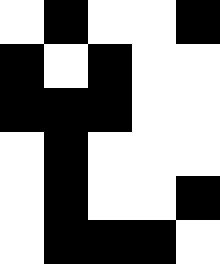[["white", "black", "white", "white", "black"], ["black", "white", "black", "white", "white"], ["black", "black", "black", "white", "white"], ["white", "black", "white", "white", "white"], ["white", "black", "white", "white", "black"], ["white", "black", "black", "black", "white"]]